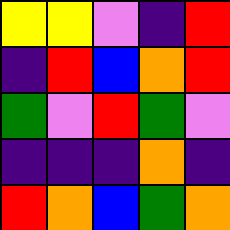[["yellow", "yellow", "violet", "indigo", "red"], ["indigo", "red", "blue", "orange", "red"], ["green", "violet", "red", "green", "violet"], ["indigo", "indigo", "indigo", "orange", "indigo"], ["red", "orange", "blue", "green", "orange"]]